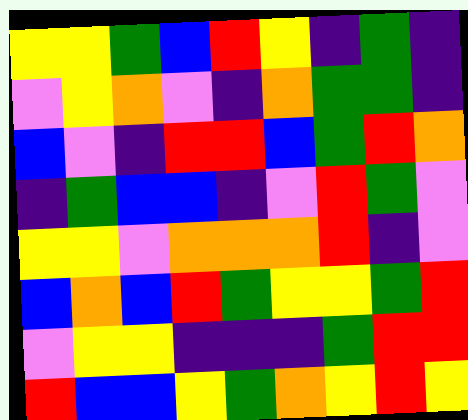[["yellow", "yellow", "green", "blue", "red", "yellow", "indigo", "green", "indigo"], ["violet", "yellow", "orange", "violet", "indigo", "orange", "green", "green", "indigo"], ["blue", "violet", "indigo", "red", "red", "blue", "green", "red", "orange"], ["indigo", "green", "blue", "blue", "indigo", "violet", "red", "green", "violet"], ["yellow", "yellow", "violet", "orange", "orange", "orange", "red", "indigo", "violet"], ["blue", "orange", "blue", "red", "green", "yellow", "yellow", "green", "red"], ["violet", "yellow", "yellow", "indigo", "indigo", "indigo", "green", "red", "red"], ["red", "blue", "blue", "yellow", "green", "orange", "yellow", "red", "yellow"]]